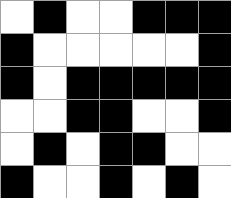[["white", "black", "white", "white", "black", "black", "black"], ["black", "white", "white", "white", "white", "white", "black"], ["black", "white", "black", "black", "black", "black", "black"], ["white", "white", "black", "black", "white", "white", "black"], ["white", "black", "white", "black", "black", "white", "white"], ["black", "white", "white", "black", "white", "black", "white"]]